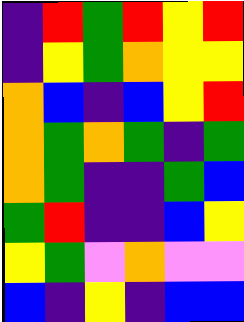[["indigo", "red", "green", "red", "yellow", "red"], ["indigo", "yellow", "green", "orange", "yellow", "yellow"], ["orange", "blue", "indigo", "blue", "yellow", "red"], ["orange", "green", "orange", "green", "indigo", "green"], ["orange", "green", "indigo", "indigo", "green", "blue"], ["green", "red", "indigo", "indigo", "blue", "yellow"], ["yellow", "green", "violet", "orange", "violet", "violet"], ["blue", "indigo", "yellow", "indigo", "blue", "blue"]]